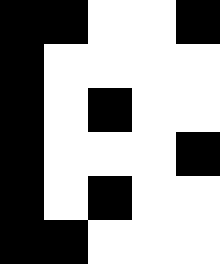[["black", "black", "white", "white", "black"], ["black", "white", "white", "white", "white"], ["black", "white", "black", "white", "white"], ["black", "white", "white", "white", "black"], ["black", "white", "black", "white", "white"], ["black", "black", "white", "white", "white"]]